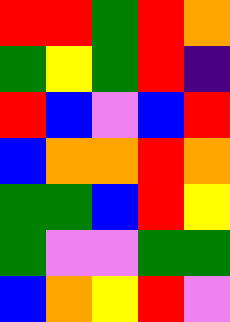[["red", "red", "green", "red", "orange"], ["green", "yellow", "green", "red", "indigo"], ["red", "blue", "violet", "blue", "red"], ["blue", "orange", "orange", "red", "orange"], ["green", "green", "blue", "red", "yellow"], ["green", "violet", "violet", "green", "green"], ["blue", "orange", "yellow", "red", "violet"]]